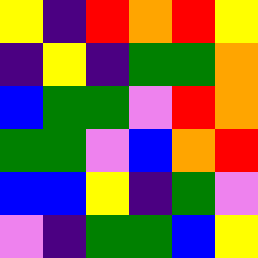[["yellow", "indigo", "red", "orange", "red", "yellow"], ["indigo", "yellow", "indigo", "green", "green", "orange"], ["blue", "green", "green", "violet", "red", "orange"], ["green", "green", "violet", "blue", "orange", "red"], ["blue", "blue", "yellow", "indigo", "green", "violet"], ["violet", "indigo", "green", "green", "blue", "yellow"]]